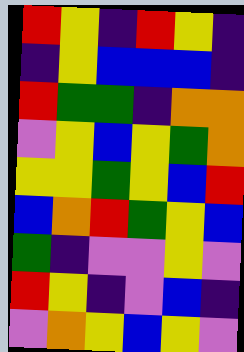[["red", "yellow", "indigo", "red", "yellow", "indigo"], ["indigo", "yellow", "blue", "blue", "blue", "indigo"], ["red", "green", "green", "indigo", "orange", "orange"], ["violet", "yellow", "blue", "yellow", "green", "orange"], ["yellow", "yellow", "green", "yellow", "blue", "red"], ["blue", "orange", "red", "green", "yellow", "blue"], ["green", "indigo", "violet", "violet", "yellow", "violet"], ["red", "yellow", "indigo", "violet", "blue", "indigo"], ["violet", "orange", "yellow", "blue", "yellow", "violet"]]